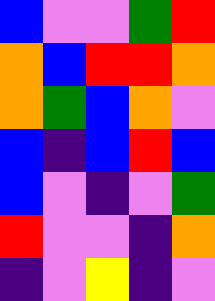[["blue", "violet", "violet", "green", "red"], ["orange", "blue", "red", "red", "orange"], ["orange", "green", "blue", "orange", "violet"], ["blue", "indigo", "blue", "red", "blue"], ["blue", "violet", "indigo", "violet", "green"], ["red", "violet", "violet", "indigo", "orange"], ["indigo", "violet", "yellow", "indigo", "violet"]]